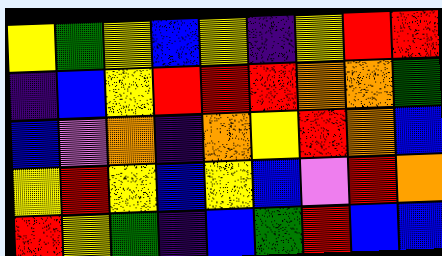[["yellow", "green", "yellow", "blue", "yellow", "indigo", "yellow", "red", "red"], ["indigo", "blue", "yellow", "red", "red", "red", "orange", "orange", "green"], ["blue", "violet", "orange", "indigo", "orange", "yellow", "red", "orange", "blue"], ["yellow", "red", "yellow", "blue", "yellow", "blue", "violet", "red", "orange"], ["red", "yellow", "green", "indigo", "blue", "green", "red", "blue", "blue"]]